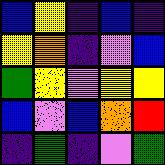[["blue", "yellow", "indigo", "blue", "indigo"], ["yellow", "orange", "indigo", "violet", "blue"], ["green", "yellow", "violet", "yellow", "yellow"], ["blue", "violet", "blue", "orange", "red"], ["indigo", "green", "indigo", "violet", "green"]]